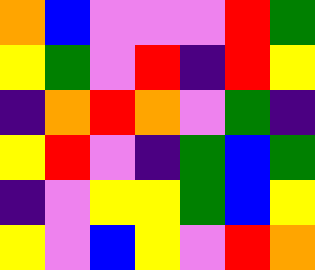[["orange", "blue", "violet", "violet", "violet", "red", "green"], ["yellow", "green", "violet", "red", "indigo", "red", "yellow"], ["indigo", "orange", "red", "orange", "violet", "green", "indigo"], ["yellow", "red", "violet", "indigo", "green", "blue", "green"], ["indigo", "violet", "yellow", "yellow", "green", "blue", "yellow"], ["yellow", "violet", "blue", "yellow", "violet", "red", "orange"]]